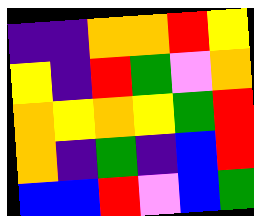[["indigo", "indigo", "orange", "orange", "red", "yellow"], ["yellow", "indigo", "red", "green", "violet", "orange"], ["orange", "yellow", "orange", "yellow", "green", "red"], ["orange", "indigo", "green", "indigo", "blue", "red"], ["blue", "blue", "red", "violet", "blue", "green"]]